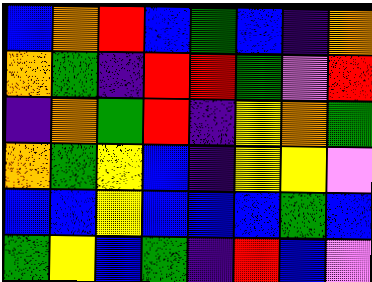[["blue", "orange", "red", "blue", "green", "blue", "indigo", "orange"], ["orange", "green", "indigo", "red", "red", "green", "violet", "red"], ["indigo", "orange", "green", "red", "indigo", "yellow", "orange", "green"], ["orange", "green", "yellow", "blue", "indigo", "yellow", "yellow", "violet"], ["blue", "blue", "yellow", "blue", "blue", "blue", "green", "blue"], ["green", "yellow", "blue", "green", "indigo", "red", "blue", "violet"]]